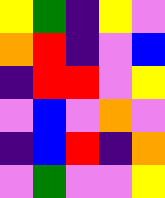[["yellow", "green", "indigo", "yellow", "violet"], ["orange", "red", "indigo", "violet", "blue"], ["indigo", "red", "red", "violet", "yellow"], ["violet", "blue", "violet", "orange", "violet"], ["indigo", "blue", "red", "indigo", "orange"], ["violet", "green", "violet", "violet", "yellow"]]